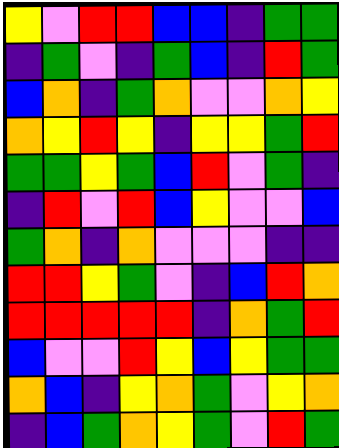[["yellow", "violet", "red", "red", "blue", "blue", "indigo", "green", "green"], ["indigo", "green", "violet", "indigo", "green", "blue", "indigo", "red", "green"], ["blue", "orange", "indigo", "green", "orange", "violet", "violet", "orange", "yellow"], ["orange", "yellow", "red", "yellow", "indigo", "yellow", "yellow", "green", "red"], ["green", "green", "yellow", "green", "blue", "red", "violet", "green", "indigo"], ["indigo", "red", "violet", "red", "blue", "yellow", "violet", "violet", "blue"], ["green", "orange", "indigo", "orange", "violet", "violet", "violet", "indigo", "indigo"], ["red", "red", "yellow", "green", "violet", "indigo", "blue", "red", "orange"], ["red", "red", "red", "red", "red", "indigo", "orange", "green", "red"], ["blue", "violet", "violet", "red", "yellow", "blue", "yellow", "green", "green"], ["orange", "blue", "indigo", "yellow", "orange", "green", "violet", "yellow", "orange"], ["indigo", "blue", "green", "orange", "yellow", "green", "violet", "red", "green"]]